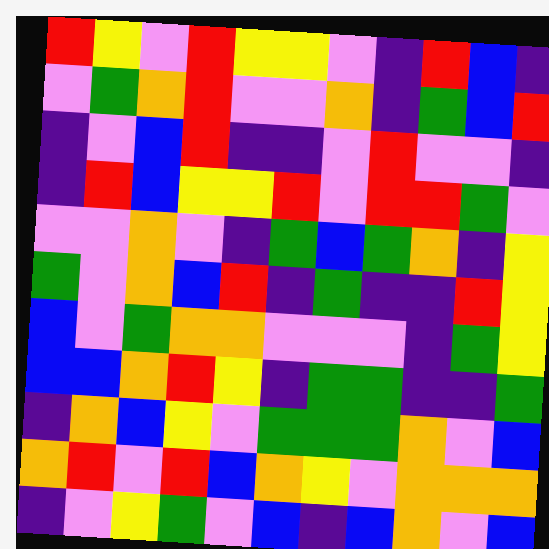[["red", "yellow", "violet", "red", "yellow", "yellow", "violet", "indigo", "red", "blue", "indigo"], ["violet", "green", "orange", "red", "violet", "violet", "orange", "indigo", "green", "blue", "red"], ["indigo", "violet", "blue", "red", "indigo", "indigo", "violet", "red", "violet", "violet", "indigo"], ["indigo", "red", "blue", "yellow", "yellow", "red", "violet", "red", "red", "green", "violet"], ["violet", "violet", "orange", "violet", "indigo", "green", "blue", "green", "orange", "indigo", "yellow"], ["green", "violet", "orange", "blue", "red", "indigo", "green", "indigo", "indigo", "red", "yellow"], ["blue", "violet", "green", "orange", "orange", "violet", "violet", "violet", "indigo", "green", "yellow"], ["blue", "blue", "orange", "red", "yellow", "indigo", "green", "green", "indigo", "indigo", "green"], ["indigo", "orange", "blue", "yellow", "violet", "green", "green", "green", "orange", "violet", "blue"], ["orange", "red", "violet", "red", "blue", "orange", "yellow", "violet", "orange", "orange", "orange"], ["indigo", "violet", "yellow", "green", "violet", "blue", "indigo", "blue", "orange", "violet", "blue"]]